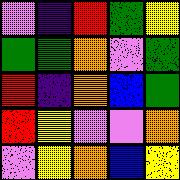[["violet", "indigo", "red", "green", "yellow"], ["green", "green", "orange", "violet", "green"], ["red", "indigo", "orange", "blue", "green"], ["red", "yellow", "violet", "violet", "orange"], ["violet", "yellow", "orange", "blue", "yellow"]]